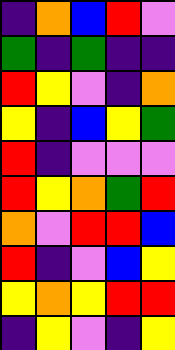[["indigo", "orange", "blue", "red", "violet"], ["green", "indigo", "green", "indigo", "indigo"], ["red", "yellow", "violet", "indigo", "orange"], ["yellow", "indigo", "blue", "yellow", "green"], ["red", "indigo", "violet", "violet", "violet"], ["red", "yellow", "orange", "green", "red"], ["orange", "violet", "red", "red", "blue"], ["red", "indigo", "violet", "blue", "yellow"], ["yellow", "orange", "yellow", "red", "red"], ["indigo", "yellow", "violet", "indigo", "yellow"]]